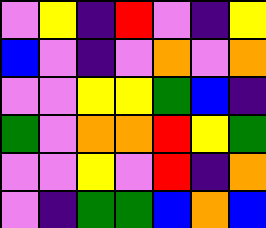[["violet", "yellow", "indigo", "red", "violet", "indigo", "yellow"], ["blue", "violet", "indigo", "violet", "orange", "violet", "orange"], ["violet", "violet", "yellow", "yellow", "green", "blue", "indigo"], ["green", "violet", "orange", "orange", "red", "yellow", "green"], ["violet", "violet", "yellow", "violet", "red", "indigo", "orange"], ["violet", "indigo", "green", "green", "blue", "orange", "blue"]]